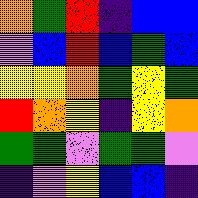[["orange", "green", "red", "indigo", "blue", "blue"], ["violet", "blue", "red", "blue", "green", "blue"], ["yellow", "yellow", "orange", "green", "yellow", "green"], ["red", "orange", "yellow", "indigo", "yellow", "orange"], ["green", "green", "violet", "green", "green", "violet"], ["indigo", "violet", "yellow", "blue", "blue", "indigo"]]